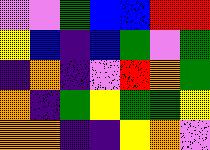[["violet", "violet", "green", "blue", "blue", "red", "red"], ["yellow", "blue", "indigo", "blue", "green", "violet", "green"], ["indigo", "orange", "indigo", "violet", "red", "orange", "green"], ["orange", "indigo", "green", "yellow", "green", "green", "yellow"], ["orange", "orange", "indigo", "indigo", "yellow", "orange", "violet"]]